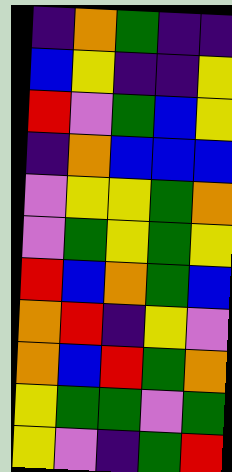[["indigo", "orange", "green", "indigo", "indigo"], ["blue", "yellow", "indigo", "indigo", "yellow"], ["red", "violet", "green", "blue", "yellow"], ["indigo", "orange", "blue", "blue", "blue"], ["violet", "yellow", "yellow", "green", "orange"], ["violet", "green", "yellow", "green", "yellow"], ["red", "blue", "orange", "green", "blue"], ["orange", "red", "indigo", "yellow", "violet"], ["orange", "blue", "red", "green", "orange"], ["yellow", "green", "green", "violet", "green"], ["yellow", "violet", "indigo", "green", "red"]]